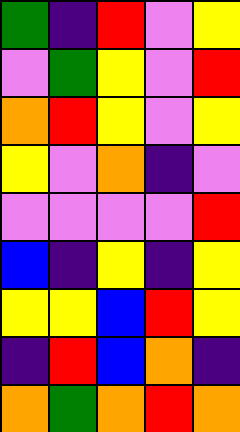[["green", "indigo", "red", "violet", "yellow"], ["violet", "green", "yellow", "violet", "red"], ["orange", "red", "yellow", "violet", "yellow"], ["yellow", "violet", "orange", "indigo", "violet"], ["violet", "violet", "violet", "violet", "red"], ["blue", "indigo", "yellow", "indigo", "yellow"], ["yellow", "yellow", "blue", "red", "yellow"], ["indigo", "red", "blue", "orange", "indigo"], ["orange", "green", "orange", "red", "orange"]]